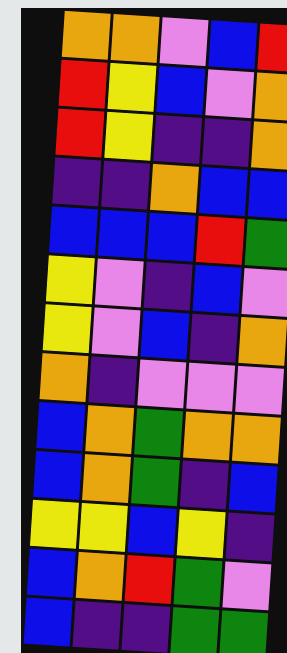[["orange", "orange", "violet", "blue", "red"], ["red", "yellow", "blue", "violet", "orange"], ["red", "yellow", "indigo", "indigo", "orange"], ["indigo", "indigo", "orange", "blue", "blue"], ["blue", "blue", "blue", "red", "green"], ["yellow", "violet", "indigo", "blue", "violet"], ["yellow", "violet", "blue", "indigo", "orange"], ["orange", "indigo", "violet", "violet", "violet"], ["blue", "orange", "green", "orange", "orange"], ["blue", "orange", "green", "indigo", "blue"], ["yellow", "yellow", "blue", "yellow", "indigo"], ["blue", "orange", "red", "green", "violet"], ["blue", "indigo", "indigo", "green", "green"]]